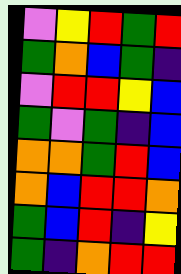[["violet", "yellow", "red", "green", "red"], ["green", "orange", "blue", "green", "indigo"], ["violet", "red", "red", "yellow", "blue"], ["green", "violet", "green", "indigo", "blue"], ["orange", "orange", "green", "red", "blue"], ["orange", "blue", "red", "red", "orange"], ["green", "blue", "red", "indigo", "yellow"], ["green", "indigo", "orange", "red", "red"]]